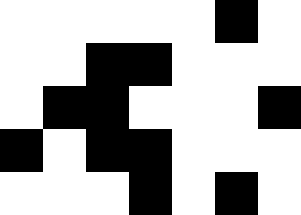[["white", "white", "white", "white", "white", "black", "white"], ["white", "white", "black", "black", "white", "white", "white"], ["white", "black", "black", "white", "white", "white", "black"], ["black", "white", "black", "black", "white", "white", "white"], ["white", "white", "white", "black", "white", "black", "white"]]